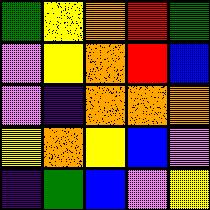[["green", "yellow", "orange", "red", "green"], ["violet", "yellow", "orange", "red", "blue"], ["violet", "indigo", "orange", "orange", "orange"], ["yellow", "orange", "yellow", "blue", "violet"], ["indigo", "green", "blue", "violet", "yellow"]]